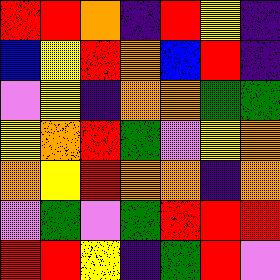[["red", "red", "orange", "indigo", "red", "yellow", "indigo"], ["blue", "yellow", "red", "orange", "blue", "red", "indigo"], ["violet", "yellow", "indigo", "orange", "orange", "green", "green"], ["yellow", "orange", "red", "green", "violet", "yellow", "orange"], ["orange", "yellow", "red", "orange", "orange", "indigo", "orange"], ["violet", "green", "violet", "green", "red", "red", "red"], ["red", "red", "yellow", "indigo", "green", "red", "violet"]]